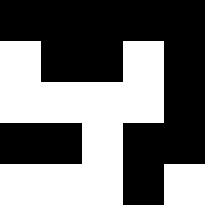[["black", "black", "black", "black", "black"], ["white", "black", "black", "white", "black"], ["white", "white", "white", "white", "black"], ["black", "black", "white", "black", "black"], ["white", "white", "white", "black", "white"]]